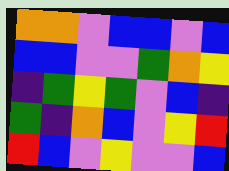[["orange", "orange", "violet", "blue", "blue", "violet", "blue"], ["blue", "blue", "violet", "violet", "green", "orange", "yellow"], ["indigo", "green", "yellow", "green", "violet", "blue", "indigo"], ["green", "indigo", "orange", "blue", "violet", "yellow", "red"], ["red", "blue", "violet", "yellow", "violet", "violet", "blue"]]